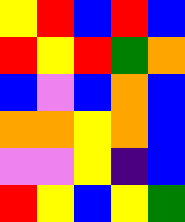[["yellow", "red", "blue", "red", "blue"], ["red", "yellow", "red", "green", "orange"], ["blue", "violet", "blue", "orange", "blue"], ["orange", "orange", "yellow", "orange", "blue"], ["violet", "violet", "yellow", "indigo", "blue"], ["red", "yellow", "blue", "yellow", "green"]]